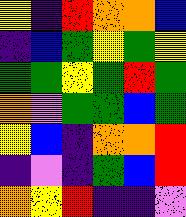[["yellow", "indigo", "red", "orange", "orange", "blue"], ["indigo", "blue", "green", "yellow", "green", "yellow"], ["green", "green", "yellow", "green", "red", "green"], ["orange", "violet", "green", "green", "blue", "green"], ["yellow", "blue", "indigo", "orange", "orange", "red"], ["indigo", "violet", "indigo", "green", "blue", "red"], ["orange", "yellow", "red", "indigo", "indigo", "violet"]]